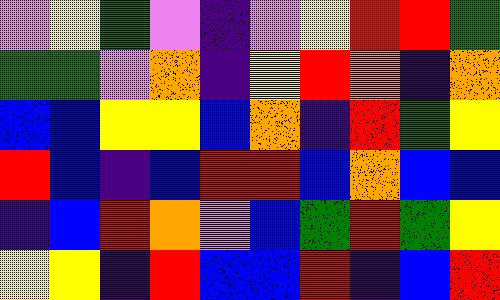[["violet", "yellow", "green", "violet", "indigo", "violet", "yellow", "red", "red", "green"], ["green", "green", "violet", "orange", "indigo", "yellow", "red", "orange", "indigo", "orange"], ["blue", "blue", "yellow", "yellow", "blue", "orange", "indigo", "red", "green", "yellow"], ["red", "blue", "indigo", "blue", "red", "red", "blue", "orange", "blue", "blue"], ["indigo", "blue", "red", "orange", "violet", "blue", "green", "red", "green", "yellow"], ["yellow", "yellow", "indigo", "red", "blue", "blue", "red", "indigo", "blue", "red"]]